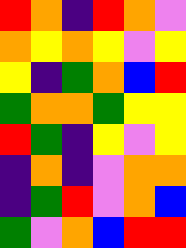[["red", "orange", "indigo", "red", "orange", "violet"], ["orange", "yellow", "orange", "yellow", "violet", "yellow"], ["yellow", "indigo", "green", "orange", "blue", "red"], ["green", "orange", "orange", "green", "yellow", "yellow"], ["red", "green", "indigo", "yellow", "violet", "yellow"], ["indigo", "orange", "indigo", "violet", "orange", "orange"], ["indigo", "green", "red", "violet", "orange", "blue"], ["green", "violet", "orange", "blue", "red", "red"]]